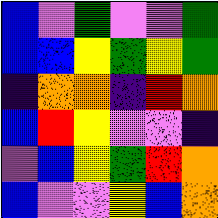[["blue", "violet", "green", "violet", "violet", "green"], ["blue", "blue", "yellow", "green", "yellow", "green"], ["indigo", "orange", "orange", "indigo", "red", "orange"], ["blue", "red", "yellow", "violet", "violet", "indigo"], ["violet", "blue", "yellow", "green", "red", "orange"], ["blue", "violet", "violet", "yellow", "blue", "orange"]]